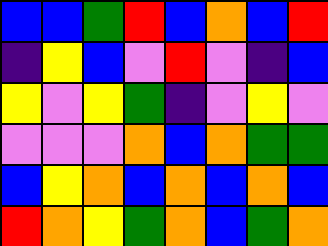[["blue", "blue", "green", "red", "blue", "orange", "blue", "red"], ["indigo", "yellow", "blue", "violet", "red", "violet", "indigo", "blue"], ["yellow", "violet", "yellow", "green", "indigo", "violet", "yellow", "violet"], ["violet", "violet", "violet", "orange", "blue", "orange", "green", "green"], ["blue", "yellow", "orange", "blue", "orange", "blue", "orange", "blue"], ["red", "orange", "yellow", "green", "orange", "blue", "green", "orange"]]